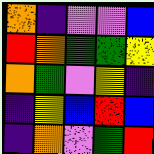[["orange", "indigo", "violet", "violet", "blue"], ["red", "orange", "green", "green", "yellow"], ["orange", "green", "violet", "yellow", "indigo"], ["indigo", "yellow", "blue", "red", "blue"], ["indigo", "orange", "violet", "green", "red"]]